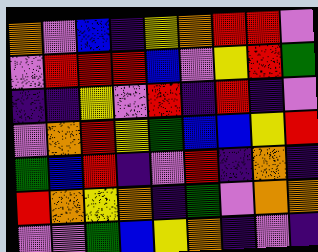[["orange", "violet", "blue", "indigo", "yellow", "orange", "red", "red", "violet"], ["violet", "red", "red", "red", "blue", "violet", "yellow", "red", "green"], ["indigo", "indigo", "yellow", "violet", "red", "indigo", "red", "indigo", "violet"], ["violet", "orange", "red", "yellow", "green", "blue", "blue", "yellow", "red"], ["green", "blue", "red", "indigo", "violet", "red", "indigo", "orange", "indigo"], ["red", "orange", "yellow", "orange", "indigo", "green", "violet", "orange", "orange"], ["violet", "violet", "green", "blue", "yellow", "orange", "indigo", "violet", "indigo"]]